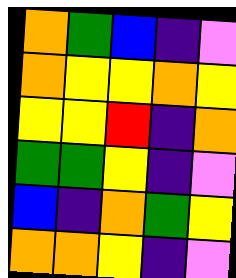[["orange", "green", "blue", "indigo", "violet"], ["orange", "yellow", "yellow", "orange", "yellow"], ["yellow", "yellow", "red", "indigo", "orange"], ["green", "green", "yellow", "indigo", "violet"], ["blue", "indigo", "orange", "green", "yellow"], ["orange", "orange", "yellow", "indigo", "violet"]]